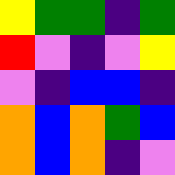[["yellow", "green", "green", "indigo", "green"], ["red", "violet", "indigo", "violet", "yellow"], ["violet", "indigo", "blue", "blue", "indigo"], ["orange", "blue", "orange", "green", "blue"], ["orange", "blue", "orange", "indigo", "violet"]]